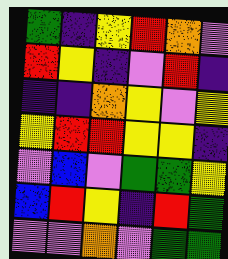[["green", "indigo", "yellow", "red", "orange", "violet"], ["red", "yellow", "indigo", "violet", "red", "indigo"], ["indigo", "indigo", "orange", "yellow", "violet", "yellow"], ["yellow", "red", "red", "yellow", "yellow", "indigo"], ["violet", "blue", "violet", "green", "green", "yellow"], ["blue", "red", "yellow", "indigo", "red", "green"], ["violet", "violet", "orange", "violet", "green", "green"]]